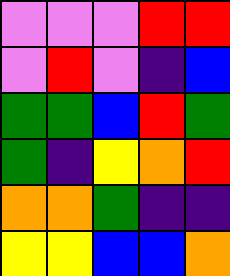[["violet", "violet", "violet", "red", "red"], ["violet", "red", "violet", "indigo", "blue"], ["green", "green", "blue", "red", "green"], ["green", "indigo", "yellow", "orange", "red"], ["orange", "orange", "green", "indigo", "indigo"], ["yellow", "yellow", "blue", "blue", "orange"]]